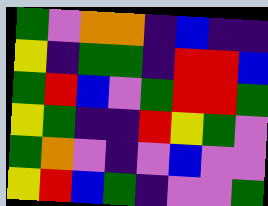[["green", "violet", "orange", "orange", "indigo", "blue", "indigo", "indigo"], ["yellow", "indigo", "green", "green", "indigo", "red", "red", "blue"], ["green", "red", "blue", "violet", "green", "red", "red", "green"], ["yellow", "green", "indigo", "indigo", "red", "yellow", "green", "violet"], ["green", "orange", "violet", "indigo", "violet", "blue", "violet", "violet"], ["yellow", "red", "blue", "green", "indigo", "violet", "violet", "green"]]